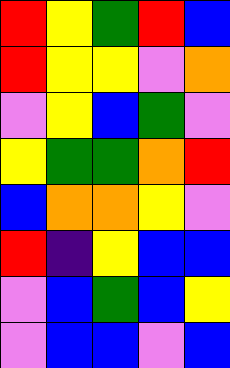[["red", "yellow", "green", "red", "blue"], ["red", "yellow", "yellow", "violet", "orange"], ["violet", "yellow", "blue", "green", "violet"], ["yellow", "green", "green", "orange", "red"], ["blue", "orange", "orange", "yellow", "violet"], ["red", "indigo", "yellow", "blue", "blue"], ["violet", "blue", "green", "blue", "yellow"], ["violet", "blue", "blue", "violet", "blue"]]